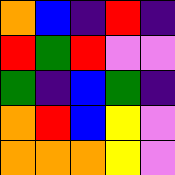[["orange", "blue", "indigo", "red", "indigo"], ["red", "green", "red", "violet", "violet"], ["green", "indigo", "blue", "green", "indigo"], ["orange", "red", "blue", "yellow", "violet"], ["orange", "orange", "orange", "yellow", "violet"]]